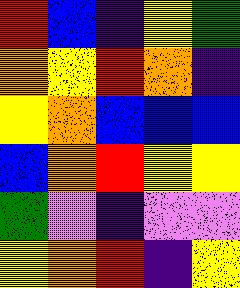[["red", "blue", "indigo", "yellow", "green"], ["orange", "yellow", "red", "orange", "indigo"], ["yellow", "orange", "blue", "blue", "blue"], ["blue", "orange", "red", "yellow", "yellow"], ["green", "violet", "indigo", "violet", "violet"], ["yellow", "orange", "red", "indigo", "yellow"]]